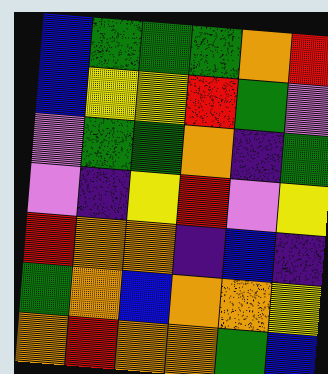[["blue", "green", "green", "green", "orange", "red"], ["blue", "yellow", "yellow", "red", "green", "violet"], ["violet", "green", "green", "orange", "indigo", "green"], ["violet", "indigo", "yellow", "red", "violet", "yellow"], ["red", "orange", "orange", "indigo", "blue", "indigo"], ["green", "orange", "blue", "orange", "orange", "yellow"], ["orange", "red", "orange", "orange", "green", "blue"]]